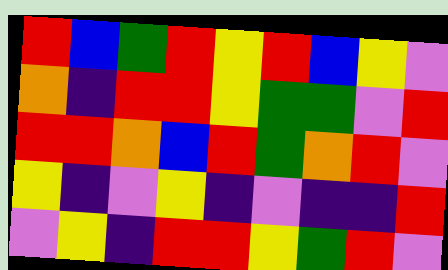[["red", "blue", "green", "red", "yellow", "red", "blue", "yellow", "violet"], ["orange", "indigo", "red", "red", "yellow", "green", "green", "violet", "red"], ["red", "red", "orange", "blue", "red", "green", "orange", "red", "violet"], ["yellow", "indigo", "violet", "yellow", "indigo", "violet", "indigo", "indigo", "red"], ["violet", "yellow", "indigo", "red", "red", "yellow", "green", "red", "violet"]]